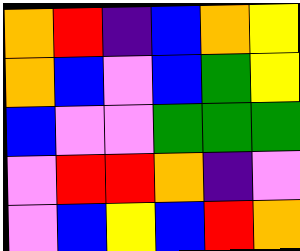[["orange", "red", "indigo", "blue", "orange", "yellow"], ["orange", "blue", "violet", "blue", "green", "yellow"], ["blue", "violet", "violet", "green", "green", "green"], ["violet", "red", "red", "orange", "indigo", "violet"], ["violet", "blue", "yellow", "blue", "red", "orange"]]